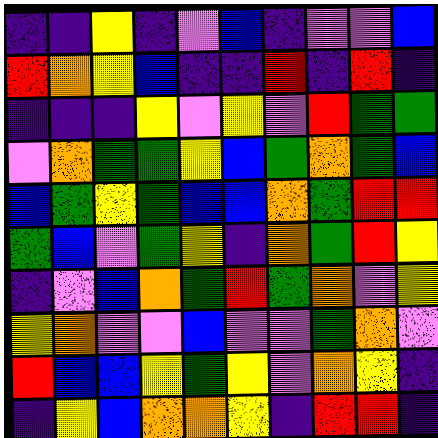[["indigo", "indigo", "yellow", "indigo", "violet", "blue", "indigo", "violet", "violet", "blue"], ["red", "orange", "yellow", "blue", "indigo", "indigo", "red", "indigo", "red", "indigo"], ["indigo", "indigo", "indigo", "yellow", "violet", "yellow", "violet", "red", "green", "green"], ["violet", "orange", "green", "green", "yellow", "blue", "green", "orange", "green", "blue"], ["blue", "green", "yellow", "green", "blue", "blue", "orange", "green", "red", "red"], ["green", "blue", "violet", "green", "yellow", "indigo", "orange", "green", "red", "yellow"], ["indigo", "violet", "blue", "orange", "green", "red", "green", "orange", "violet", "yellow"], ["yellow", "orange", "violet", "violet", "blue", "violet", "violet", "green", "orange", "violet"], ["red", "blue", "blue", "yellow", "green", "yellow", "violet", "orange", "yellow", "indigo"], ["indigo", "yellow", "blue", "orange", "orange", "yellow", "indigo", "red", "red", "indigo"]]